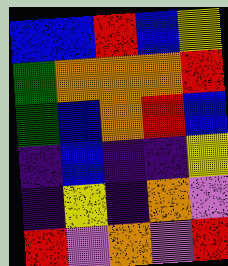[["blue", "blue", "red", "blue", "yellow"], ["green", "orange", "orange", "orange", "red"], ["green", "blue", "orange", "red", "blue"], ["indigo", "blue", "indigo", "indigo", "yellow"], ["indigo", "yellow", "indigo", "orange", "violet"], ["red", "violet", "orange", "violet", "red"]]